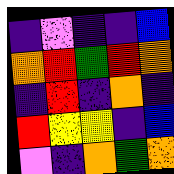[["indigo", "violet", "indigo", "indigo", "blue"], ["orange", "red", "green", "red", "orange"], ["indigo", "red", "indigo", "orange", "indigo"], ["red", "yellow", "yellow", "indigo", "blue"], ["violet", "indigo", "orange", "green", "orange"]]